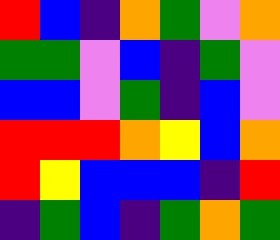[["red", "blue", "indigo", "orange", "green", "violet", "orange"], ["green", "green", "violet", "blue", "indigo", "green", "violet"], ["blue", "blue", "violet", "green", "indigo", "blue", "violet"], ["red", "red", "red", "orange", "yellow", "blue", "orange"], ["red", "yellow", "blue", "blue", "blue", "indigo", "red"], ["indigo", "green", "blue", "indigo", "green", "orange", "green"]]